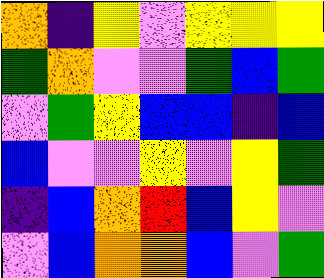[["orange", "indigo", "yellow", "violet", "yellow", "yellow", "yellow"], ["green", "orange", "violet", "violet", "green", "blue", "green"], ["violet", "green", "yellow", "blue", "blue", "indigo", "blue"], ["blue", "violet", "violet", "yellow", "violet", "yellow", "green"], ["indigo", "blue", "orange", "red", "blue", "yellow", "violet"], ["violet", "blue", "orange", "orange", "blue", "violet", "green"]]